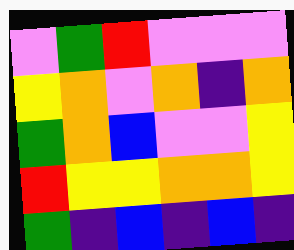[["violet", "green", "red", "violet", "violet", "violet"], ["yellow", "orange", "violet", "orange", "indigo", "orange"], ["green", "orange", "blue", "violet", "violet", "yellow"], ["red", "yellow", "yellow", "orange", "orange", "yellow"], ["green", "indigo", "blue", "indigo", "blue", "indigo"]]